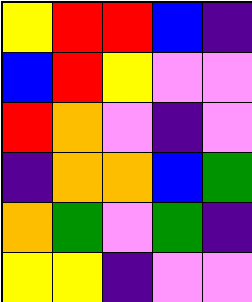[["yellow", "red", "red", "blue", "indigo"], ["blue", "red", "yellow", "violet", "violet"], ["red", "orange", "violet", "indigo", "violet"], ["indigo", "orange", "orange", "blue", "green"], ["orange", "green", "violet", "green", "indigo"], ["yellow", "yellow", "indigo", "violet", "violet"]]